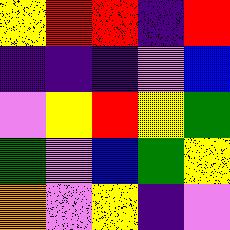[["yellow", "red", "red", "indigo", "red"], ["indigo", "indigo", "indigo", "violet", "blue"], ["violet", "yellow", "red", "yellow", "green"], ["green", "violet", "blue", "green", "yellow"], ["orange", "violet", "yellow", "indigo", "violet"]]